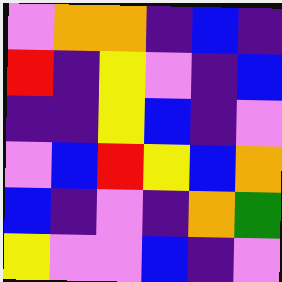[["violet", "orange", "orange", "indigo", "blue", "indigo"], ["red", "indigo", "yellow", "violet", "indigo", "blue"], ["indigo", "indigo", "yellow", "blue", "indigo", "violet"], ["violet", "blue", "red", "yellow", "blue", "orange"], ["blue", "indigo", "violet", "indigo", "orange", "green"], ["yellow", "violet", "violet", "blue", "indigo", "violet"]]